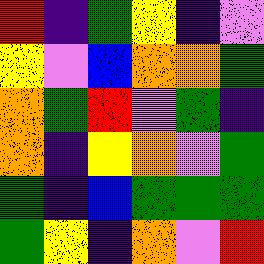[["red", "indigo", "green", "yellow", "indigo", "violet"], ["yellow", "violet", "blue", "orange", "orange", "green"], ["orange", "green", "red", "violet", "green", "indigo"], ["orange", "indigo", "yellow", "orange", "violet", "green"], ["green", "indigo", "blue", "green", "green", "green"], ["green", "yellow", "indigo", "orange", "violet", "red"]]